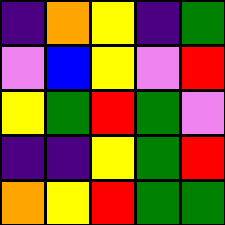[["indigo", "orange", "yellow", "indigo", "green"], ["violet", "blue", "yellow", "violet", "red"], ["yellow", "green", "red", "green", "violet"], ["indigo", "indigo", "yellow", "green", "red"], ["orange", "yellow", "red", "green", "green"]]